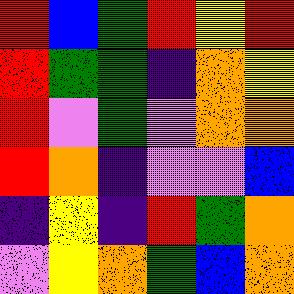[["red", "blue", "green", "red", "yellow", "red"], ["red", "green", "green", "indigo", "orange", "yellow"], ["red", "violet", "green", "violet", "orange", "orange"], ["red", "orange", "indigo", "violet", "violet", "blue"], ["indigo", "yellow", "indigo", "red", "green", "orange"], ["violet", "yellow", "orange", "green", "blue", "orange"]]